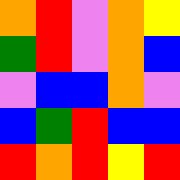[["orange", "red", "violet", "orange", "yellow"], ["green", "red", "violet", "orange", "blue"], ["violet", "blue", "blue", "orange", "violet"], ["blue", "green", "red", "blue", "blue"], ["red", "orange", "red", "yellow", "red"]]